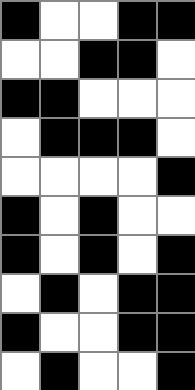[["black", "white", "white", "black", "black"], ["white", "white", "black", "black", "white"], ["black", "black", "white", "white", "white"], ["white", "black", "black", "black", "white"], ["white", "white", "white", "white", "black"], ["black", "white", "black", "white", "white"], ["black", "white", "black", "white", "black"], ["white", "black", "white", "black", "black"], ["black", "white", "white", "black", "black"], ["white", "black", "white", "white", "black"]]